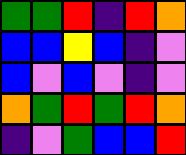[["green", "green", "red", "indigo", "red", "orange"], ["blue", "blue", "yellow", "blue", "indigo", "violet"], ["blue", "violet", "blue", "violet", "indigo", "violet"], ["orange", "green", "red", "green", "red", "orange"], ["indigo", "violet", "green", "blue", "blue", "red"]]